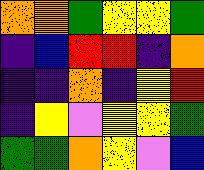[["orange", "orange", "green", "yellow", "yellow", "green"], ["indigo", "blue", "red", "red", "indigo", "orange"], ["indigo", "indigo", "orange", "indigo", "yellow", "red"], ["indigo", "yellow", "violet", "yellow", "yellow", "green"], ["green", "green", "orange", "yellow", "violet", "blue"]]